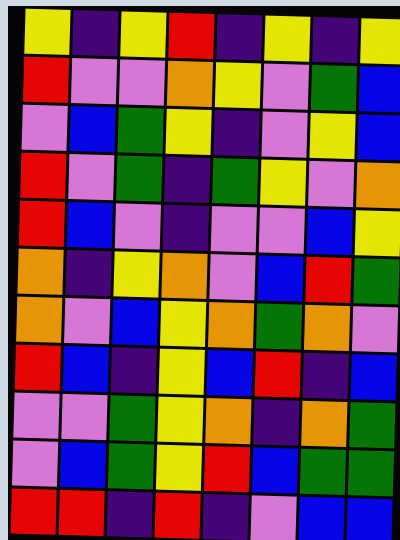[["yellow", "indigo", "yellow", "red", "indigo", "yellow", "indigo", "yellow"], ["red", "violet", "violet", "orange", "yellow", "violet", "green", "blue"], ["violet", "blue", "green", "yellow", "indigo", "violet", "yellow", "blue"], ["red", "violet", "green", "indigo", "green", "yellow", "violet", "orange"], ["red", "blue", "violet", "indigo", "violet", "violet", "blue", "yellow"], ["orange", "indigo", "yellow", "orange", "violet", "blue", "red", "green"], ["orange", "violet", "blue", "yellow", "orange", "green", "orange", "violet"], ["red", "blue", "indigo", "yellow", "blue", "red", "indigo", "blue"], ["violet", "violet", "green", "yellow", "orange", "indigo", "orange", "green"], ["violet", "blue", "green", "yellow", "red", "blue", "green", "green"], ["red", "red", "indigo", "red", "indigo", "violet", "blue", "blue"]]